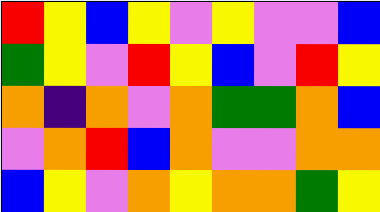[["red", "yellow", "blue", "yellow", "violet", "yellow", "violet", "violet", "blue"], ["green", "yellow", "violet", "red", "yellow", "blue", "violet", "red", "yellow"], ["orange", "indigo", "orange", "violet", "orange", "green", "green", "orange", "blue"], ["violet", "orange", "red", "blue", "orange", "violet", "violet", "orange", "orange"], ["blue", "yellow", "violet", "orange", "yellow", "orange", "orange", "green", "yellow"]]